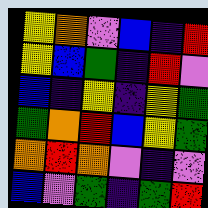[["yellow", "orange", "violet", "blue", "indigo", "red"], ["yellow", "blue", "green", "indigo", "red", "violet"], ["blue", "indigo", "yellow", "indigo", "yellow", "green"], ["green", "orange", "red", "blue", "yellow", "green"], ["orange", "red", "orange", "violet", "indigo", "violet"], ["blue", "violet", "green", "indigo", "green", "red"]]